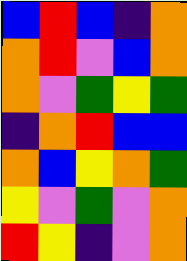[["blue", "red", "blue", "indigo", "orange"], ["orange", "red", "violet", "blue", "orange"], ["orange", "violet", "green", "yellow", "green"], ["indigo", "orange", "red", "blue", "blue"], ["orange", "blue", "yellow", "orange", "green"], ["yellow", "violet", "green", "violet", "orange"], ["red", "yellow", "indigo", "violet", "orange"]]